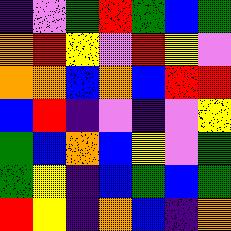[["indigo", "violet", "green", "red", "green", "blue", "green"], ["orange", "red", "yellow", "violet", "red", "yellow", "violet"], ["orange", "orange", "blue", "orange", "blue", "red", "red"], ["blue", "red", "indigo", "violet", "indigo", "violet", "yellow"], ["green", "blue", "orange", "blue", "yellow", "violet", "green"], ["green", "yellow", "indigo", "blue", "green", "blue", "green"], ["red", "yellow", "indigo", "orange", "blue", "indigo", "orange"]]